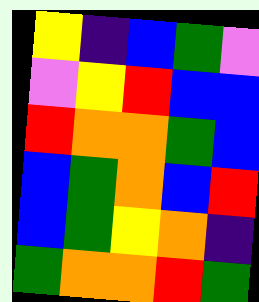[["yellow", "indigo", "blue", "green", "violet"], ["violet", "yellow", "red", "blue", "blue"], ["red", "orange", "orange", "green", "blue"], ["blue", "green", "orange", "blue", "red"], ["blue", "green", "yellow", "orange", "indigo"], ["green", "orange", "orange", "red", "green"]]